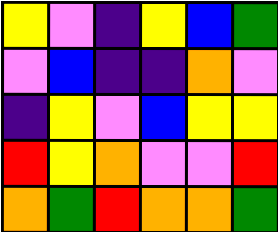[["yellow", "violet", "indigo", "yellow", "blue", "green"], ["violet", "blue", "indigo", "indigo", "orange", "violet"], ["indigo", "yellow", "violet", "blue", "yellow", "yellow"], ["red", "yellow", "orange", "violet", "violet", "red"], ["orange", "green", "red", "orange", "orange", "green"]]